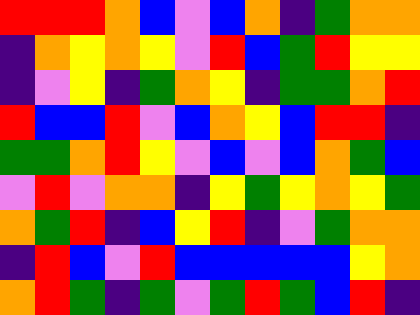[["red", "red", "red", "orange", "blue", "violet", "blue", "orange", "indigo", "green", "orange", "orange"], ["indigo", "orange", "yellow", "orange", "yellow", "violet", "red", "blue", "green", "red", "yellow", "yellow"], ["indigo", "violet", "yellow", "indigo", "green", "orange", "yellow", "indigo", "green", "green", "orange", "red"], ["red", "blue", "blue", "red", "violet", "blue", "orange", "yellow", "blue", "red", "red", "indigo"], ["green", "green", "orange", "red", "yellow", "violet", "blue", "violet", "blue", "orange", "green", "blue"], ["violet", "red", "violet", "orange", "orange", "indigo", "yellow", "green", "yellow", "orange", "yellow", "green"], ["orange", "green", "red", "indigo", "blue", "yellow", "red", "indigo", "violet", "green", "orange", "orange"], ["indigo", "red", "blue", "violet", "red", "blue", "blue", "blue", "blue", "blue", "yellow", "orange"], ["orange", "red", "green", "indigo", "green", "violet", "green", "red", "green", "blue", "red", "indigo"]]